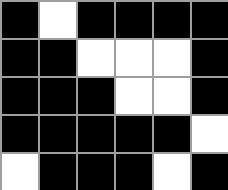[["black", "white", "black", "black", "black", "black"], ["black", "black", "white", "white", "white", "black"], ["black", "black", "black", "white", "white", "black"], ["black", "black", "black", "black", "black", "white"], ["white", "black", "black", "black", "white", "black"]]